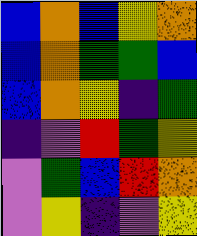[["blue", "orange", "blue", "yellow", "orange"], ["blue", "orange", "green", "green", "blue"], ["blue", "orange", "yellow", "indigo", "green"], ["indigo", "violet", "red", "green", "yellow"], ["violet", "green", "blue", "red", "orange"], ["violet", "yellow", "indigo", "violet", "yellow"]]